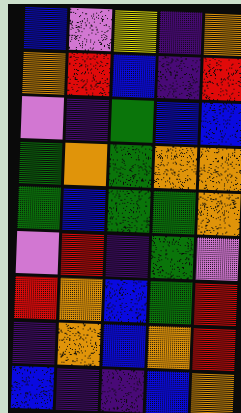[["blue", "violet", "yellow", "indigo", "orange"], ["orange", "red", "blue", "indigo", "red"], ["violet", "indigo", "green", "blue", "blue"], ["green", "orange", "green", "orange", "orange"], ["green", "blue", "green", "green", "orange"], ["violet", "red", "indigo", "green", "violet"], ["red", "orange", "blue", "green", "red"], ["indigo", "orange", "blue", "orange", "red"], ["blue", "indigo", "indigo", "blue", "orange"]]